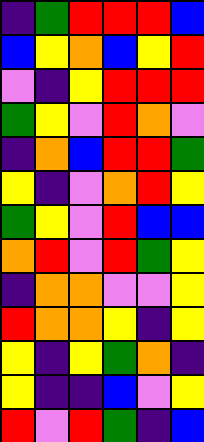[["indigo", "green", "red", "red", "red", "blue"], ["blue", "yellow", "orange", "blue", "yellow", "red"], ["violet", "indigo", "yellow", "red", "red", "red"], ["green", "yellow", "violet", "red", "orange", "violet"], ["indigo", "orange", "blue", "red", "red", "green"], ["yellow", "indigo", "violet", "orange", "red", "yellow"], ["green", "yellow", "violet", "red", "blue", "blue"], ["orange", "red", "violet", "red", "green", "yellow"], ["indigo", "orange", "orange", "violet", "violet", "yellow"], ["red", "orange", "orange", "yellow", "indigo", "yellow"], ["yellow", "indigo", "yellow", "green", "orange", "indigo"], ["yellow", "indigo", "indigo", "blue", "violet", "yellow"], ["red", "violet", "red", "green", "indigo", "blue"]]